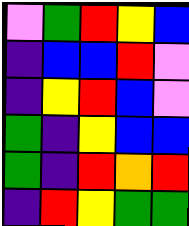[["violet", "green", "red", "yellow", "blue"], ["indigo", "blue", "blue", "red", "violet"], ["indigo", "yellow", "red", "blue", "violet"], ["green", "indigo", "yellow", "blue", "blue"], ["green", "indigo", "red", "orange", "red"], ["indigo", "red", "yellow", "green", "green"]]